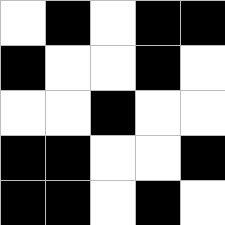[["white", "black", "white", "black", "black"], ["black", "white", "white", "black", "white"], ["white", "white", "black", "white", "white"], ["black", "black", "white", "white", "black"], ["black", "black", "white", "black", "white"]]